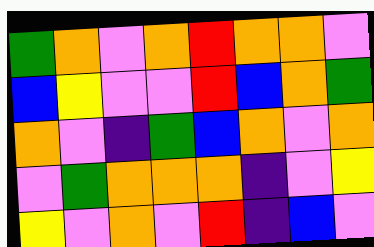[["green", "orange", "violet", "orange", "red", "orange", "orange", "violet"], ["blue", "yellow", "violet", "violet", "red", "blue", "orange", "green"], ["orange", "violet", "indigo", "green", "blue", "orange", "violet", "orange"], ["violet", "green", "orange", "orange", "orange", "indigo", "violet", "yellow"], ["yellow", "violet", "orange", "violet", "red", "indigo", "blue", "violet"]]